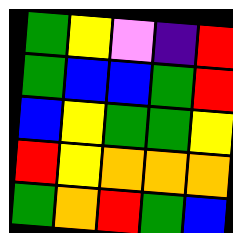[["green", "yellow", "violet", "indigo", "red"], ["green", "blue", "blue", "green", "red"], ["blue", "yellow", "green", "green", "yellow"], ["red", "yellow", "orange", "orange", "orange"], ["green", "orange", "red", "green", "blue"]]